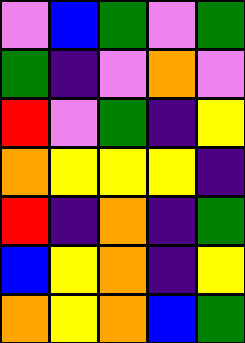[["violet", "blue", "green", "violet", "green"], ["green", "indigo", "violet", "orange", "violet"], ["red", "violet", "green", "indigo", "yellow"], ["orange", "yellow", "yellow", "yellow", "indigo"], ["red", "indigo", "orange", "indigo", "green"], ["blue", "yellow", "orange", "indigo", "yellow"], ["orange", "yellow", "orange", "blue", "green"]]